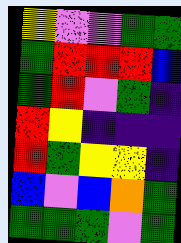[["yellow", "violet", "violet", "green", "green"], ["green", "red", "red", "red", "blue"], ["green", "red", "violet", "green", "indigo"], ["red", "yellow", "indigo", "indigo", "indigo"], ["red", "green", "yellow", "yellow", "indigo"], ["blue", "violet", "blue", "orange", "green"], ["green", "green", "green", "violet", "green"]]